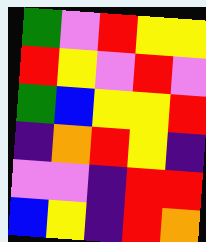[["green", "violet", "red", "yellow", "yellow"], ["red", "yellow", "violet", "red", "violet"], ["green", "blue", "yellow", "yellow", "red"], ["indigo", "orange", "red", "yellow", "indigo"], ["violet", "violet", "indigo", "red", "red"], ["blue", "yellow", "indigo", "red", "orange"]]